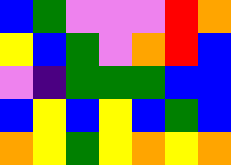[["blue", "green", "violet", "violet", "violet", "red", "orange"], ["yellow", "blue", "green", "violet", "orange", "red", "blue"], ["violet", "indigo", "green", "green", "green", "blue", "blue"], ["blue", "yellow", "blue", "yellow", "blue", "green", "blue"], ["orange", "yellow", "green", "yellow", "orange", "yellow", "orange"]]